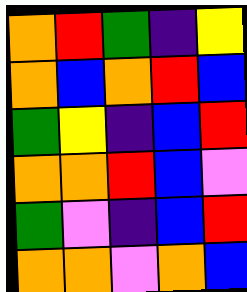[["orange", "red", "green", "indigo", "yellow"], ["orange", "blue", "orange", "red", "blue"], ["green", "yellow", "indigo", "blue", "red"], ["orange", "orange", "red", "blue", "violet"], ["green", "violet", "indigo", "blue", "red"], ["orange", "orange", "violet", "orange", "blue"]]